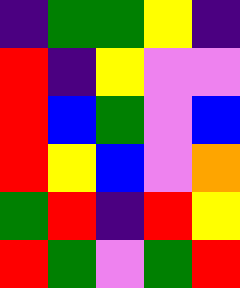[["indigo", "green", "green", "yellow", "indigo"], ["red", "indigo", "yellow", "violet", "violet"], ["red", "blue", "green", "violet", "blue"], ["red", "yellow", "blue", "violet", "orange"], ["green", "red", "indigo", "red", "yellow"], ["red", "green", "violet", "green", "red"]]